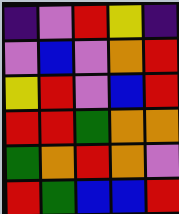[["indigo", "violet", "red", "yellow", "indigo"], ["violet", "blue", "violet", "orange", "red"], ["yellow", "red", "violet", "blue", "red"], ["red", "red", "green", "orange", "orange"], ["green", "orange", "red", "orange", "violet"], ["red", "green", "blue", "blue", "red"]]